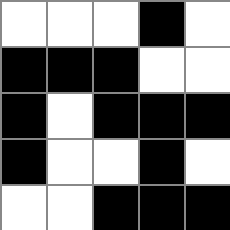[["white", "white", "white", "black", "white"], ["black", "black", "black", "white", "white"], ["black", "white", "black", "black", "black"], ["black", "white", "white", "black", "white"], ["white", "white", "black", "black", "black"]]